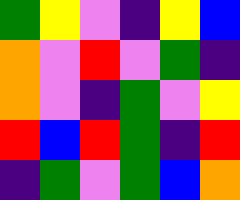[["green", "yellow", "violet", "indigo", "yellow", "blue"], ["orange", "violet", "red", "violet", "green", "indigo"], ["orange", "violet", "indigo", "green", "violet", "yellow"], ["red", "blue", "red", "green", "indigo", "red"], ["indigo", "green", "violet", "green", "blue", "orange"]]